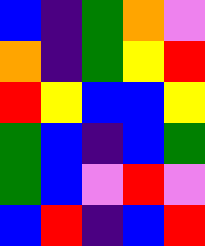[["blue", "indigo", "green", "orange", "violet"], ["orange", "indigo", "green", "yellow", "red"], ["red", "yellow", "blue", "blue", "yellow"], ["green", "blue", "indigo", "blue", "green"], ["green", "blue", "violet", "red", "violet"], ["blue", "red", "indigo", "blue", "red"]]